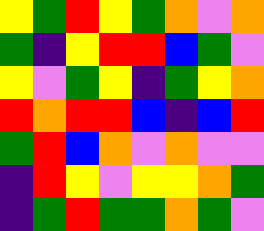[["yellow", "green", "red", "yellow", "green", "orange", "violet", "orange"], ["green", "indigo", "yellow", "red", "red", "blue", "green", "violet"], ["yellow", "violet", "green", "yellow", "indigo", "green", "yellow", "orange"], ["red", "orange", "red", "red", "blue", "indigo", "blue", "red"], ["green", "red", "blue", "orange", "violet", "orange", "violet", "violet"], ["indigo", "red", "yellow", "violet", "yellow", "yellow", "orange", "green"], ["indigo", "green", "red", "green", "green", "orange", "green", "violet"]]